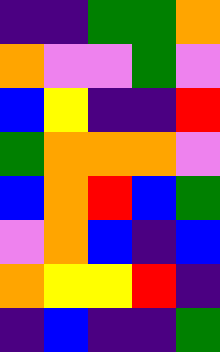[["indigo", "indigo", "green", "green", "orange"], ["orange", "violet", "violet", "green", "violet"], ["blue", "yellow", "indigo", "indigo", "red"], ["green", "orange", "orange", "orange", "violet"], ["blue", "orange", "red", "blue", "green"], ["violet", "orange", "blue", "indigo", "blue"], ["orange", "yellow", "yellow", "red", "indigo"], ["indigo", "blue", "indigo", "indigo", "green"]]